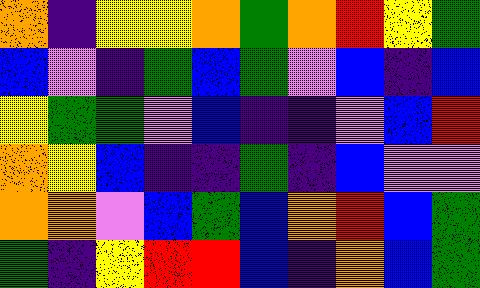[["orange", "indigo", "yellow", "yellow", "orange", "green", "orange", "red", "yellow", "green"], ["blue", "violet", "indigo", "green", "blue", "green", "violet", "blue", "indigo", "blue"], ["yellow", "green", "green", "violet", "blue", "indigo", "indigo", "violet", "blue", "red"], ["orange", "yellow", "blue", "indigo", "indigo", "green", "indigo", "blue", "violet", "violet"], ["orange", "orange", "violet", "blue", "green", "blue", "orange", "red", "blue", "green"], ["green", "indigo", "yellow", "red", "red", "blue", "indigo", "orange", "blue", "green"]]